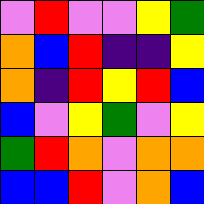[["violet", "red", "violet", "violet", "yellow", "green"], ["orange", "blue", "red", "indigo", "indigo", "yellow"], ["orange", "indigo", "red", "yellow", "red", "blue"], ["blue", "violet", "yellow", "green", "violet", "yellow"], ["green", "red", "orange", "violet", "orange", "orange"], ["blue", "blue", "red", "violet", "orange", "blue"]]